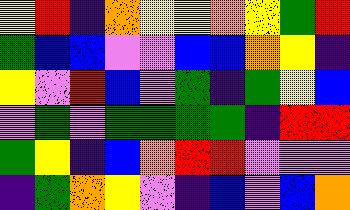[["yellow", "red", "indigo", "orange", "yellow", "yellow", "orange", "yellow", "green", "red"], ["green", "blue", "blue", "violet", "violet", "blue", "blue", "orange", "yellow", "indigo"], ["yellow", "violet", "red", "blue", "violet", "green", "indigo", "green", "yellow", "blue"], ["violet", "green", "violet", "green", "green", "green", "green", "indigo", "red", "red"], ["green", "yellow", "indigo", "blue", "orange", "red", "red", "violet", "violet", "violet"], ["indigo", "green", "orange", "yellow", "violet", "indigo", "blue", "violet", "blue", "orange"]]